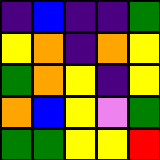[["indigo", "blue", "indigo", "indigo", "green"], ["yellow", "orange", "indigo", "orange", "yellow"], ["green", "orange", "yellow", "indigo", "yellow"], ["orange", "blue", "yellow", "violet", "green"], ["green", "green", "yellow", "yellow", "red"]]